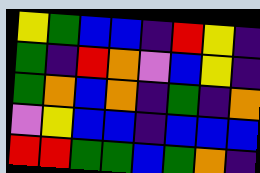[["yellow", "green", "blue", "blue", "indigo", "red", "yellow", "indigo"], ["green", "indigo", "red", "orange", "violet", "blue", "yellow", "indigo"], ["green", "orange", "blue", "orange", "indigo", "green", "indigo", "orange"], ["violet", "yellow", "blue", "blue", "indigo", "blue", "blue", "blue"], ["red", "red", "green", "green", "blue", "green", "orange", "indigo"]]